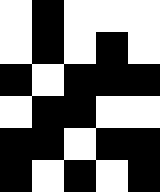[["white", "black", "white", "white", "white"], ["white", "black", "white", "black", "white"], ["black", "white", "black", "black", "black"], ["white", "black", "black", "white", "white"], ["black", "black", "white", "black", "black"], ["black", "white", "black", "white", "black"]]